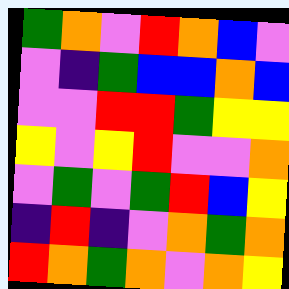[["green", "orange", "violet", "red", "orange", "blue", "violet"], ["violet", "indigo", "green", "blue", "blue", "orange", "blue"], ["violet", "violet", "red", "red", "green", "yellow", "yellow"], ["yellow", "violet", "yellow", "red", "violet", "violet", "orange"], ["violet", "green", "violet", "green", "red", "blue", "yellow"], ["indigo", "red", "indigo", "violet", "orange", "green", "orange"], ["red", "orange", "green", "orange", "violet", "orange", "yellow"]]